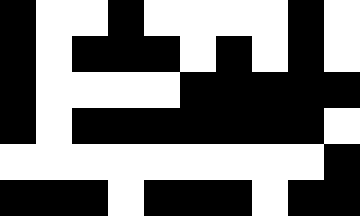[["black", "white", "white", "black", "white", "white", "white", "white", "black", "white"], ["black", "white", "black", "black", "black", "white", "black", "white", "black", "white"], ["black", "white", "white", "white", "white", "black", "black", "black", "black", "black"], ["black", "white", "black", "black", "black", "black", "black", "black", "black", "white"], ["white", "white", "white", "white", "white", "white", "white", "white", "white", "black"], ["black", "black", "black", "white", "black", "black", "black", "white", "black", "black"]]